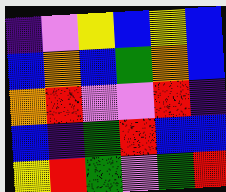[["indigo", "violet", "yellow", "blue", "yellow", "blue"], ["blue", "orange", "blue", "green", "orange", "blue"], ["orange", "red", "violet", "violet", "red", "indigo"], ["blue", "indigo", "green", "red", "blue", "blue"], ["yellow", "red", "green", "violet", "green", "red"]]